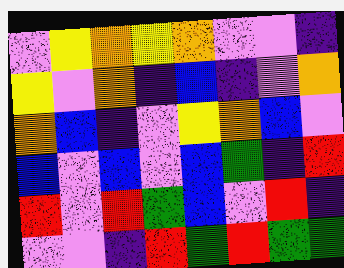[["violet", "yellow", "orange", "yellow", "orange", "violet", "violet", "indigo"], ["yellow", "violet", "orange", "indigo", "blue", "indigo", "violet", "orange"], ["orange", "blue", "indigo", "violet", "yellow", "orange", "blue", "violet"], ["blue", "violet", "blue", "violet", "blue", "green", "indigo", "red"], ["red", "violet", "red", "green", "blue", "violet", "red", "indigo"], ["violet", "violet", "indigo", "red", "green", "red", "green", "green"]]